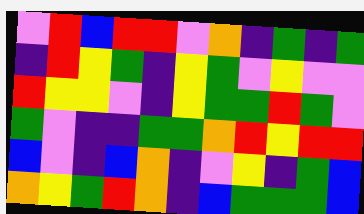[["violet", "red", "blue", "red", "red", "violet", "orange", "indigo", "green", "indigo", "green"], ["indigo", "red", "yellow", "green", "indigo", "yellow", "green", "violet", "yellow", "violet", "violet"], ["red", "yellow", "yellow", "violet", "indigo", "yellow", "green", "green", "red", "green", "violet"], ["green", "violet", "indigo", "indigo", "green", "green", "orange", "red", "yellow", "red", "red"], ["blue", "violet", "indigo", "blue", "orange", "indigo", "violet", "yellow", "indigo", "green", "blue"], ["orange", "yellow", "green", "red", "orange", "indigo", "blue", "green", "green", "green", "blue"]]